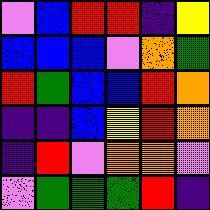[["violet", "blue", "red", "red", "indigo", "yellow"], ["blue", "blue", "blue", "violet", "orange", "green"], ["red", "green", "blue", "blue", "red", "orange"], ["indigo", "indigo", "blue", "yellow", "red", "orange"], ["indigo", "red", "violet", "orange", "orange", "violet"], ["violet", "green", "green", "green", "red", "indigo"]]